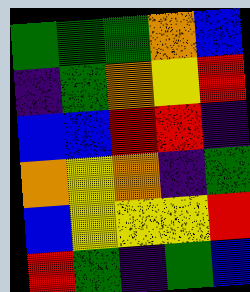[["green", "green", "green", "orange", "blue"], ["indigo", "green", "orange", "yellow", "red"], ["blue", "blue", "red", "red", "indigo"], ["orange", "yellow", "orange", "indigo", "green"], ["blue", "yellow", "yellow", "yellow", "red"], ["red", "green", "indigo", "green", "blue"]]